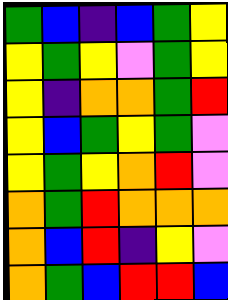[["green", "blue", "indigo", "blue", "green", "yellow"], ["yellow", "green", "yellow", "violet", "green", "yellow"], ["yellow", "indigo", "orange", "orange", "green", "red"], ["yellow", "blue", "green", "yellow", "green", "violet"], ["yellow", "green", "yellow", "orange", "red", "violet"], ["orange", "green", "red", "orange", "orange", "orange"], ["orange", "blue", "red", "indigo", "yellow", "violet"], ["orange", "green", "blue", "red", "red", "blue"]]